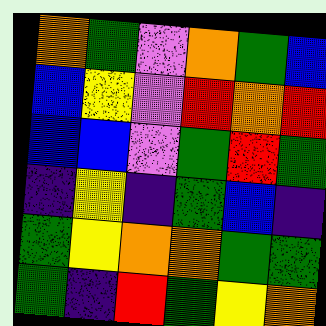[["orange", "green", "violet", "orange", "green", "blue"], ["blue", "yellow", "violet", "red", "orange", "red"], ["blue", "blue", "violet", "green", "red", "green"], ["indigo", "yellow", "indigo", "green", "blue", "indigo"], ["green", "yellow", "orange", "orange", "green", "green"], ["green", "indigo", "red", "green", "yellow", "orange"]]